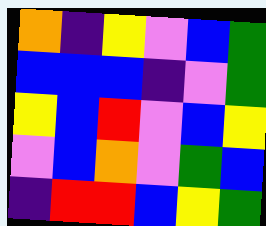[["orange", "indigo", "yellow", "violet", "blue", "green"], ["blue", "blue", "blue", "indigo", "violet", "green"], ["yellow", "blue", "red", "violet", "blue", "yellow"], ["violet", "blue", "orange", "violet", "green", "blue"], ["indigo", "red", "red", "blue", "yellow", "green"]]